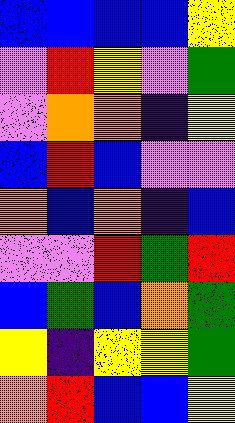[["blue", "blue", "blue", "blue", "yellow"], ["violet", "red", "yellow", "violet", "green"], ["violet", "orange", "orange", "indigo", "yellow"], ["blue", "red", "blue", "violet", "violet"], ["orange", "blue", "orange", "indigo", "blue"], ["violet", "violet", "red", "green", "red"], ["blue", "green", "blue", "orange", "green"], ["yellow", "indigo", "yellow", "yellow", "green"], ["orange", "red", "blue", "blue", "yellow"]]